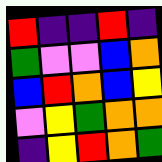[["red", "indigo", "indigo", "red", "indigo"], ["green", "violet", "violet", "blue", "orange"], ["blue", "red", "orange", "blue", "yellow"], ["violet", "yellow", "green", "orange", "orange"], ["indigo", "yellow", "red", "orange", "green"]]